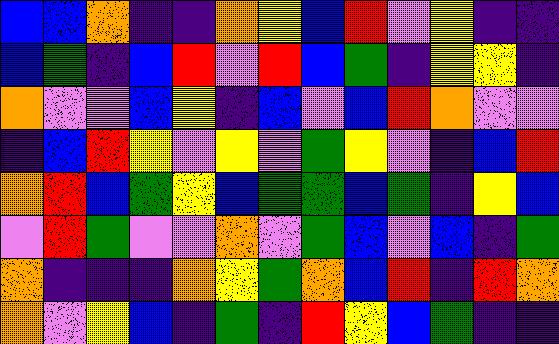[["blue", "blue", "orange", "indigo", "indigo", "orange", "yellow", "blue", "red", "violet", "yellow", "indigo", "indigo"], ["blue", "green", "indigo", "blue", "red", "violet", "red", "blue", "green", "indigo", "yellow", "yellow", "indigo"], ["orange", "violet", "violet", "blue", "yellow", "indigo", "blue", "violet", "blue", "red", "orange", "violet", "violet"], ["indigo", "blue", "red", "yellow", "violet", "yellow", "violet", "green", "yellow", "violet", "indigo", "blue", "red"], ["orange", "red", "blue", "green", "yellow", "blue", "green", "green", "blue", "green", "indigo", "yellow", "blue"], ["violet", "red", "green", "violet", "violet", "orange", "violet", "green", "blue", "violet", "blue", "indigo", "green"], ["orange", "indigo", "indigo", "indigo", "orange", "yellow", "green", "orange", "blue", "red", "indigo", "red", "orange"], ["orange", "violet", "yellow", "blue", "indigo", "green", "indigo", "red", "yellow", "blue", "green", "indigo", "indigo"]]